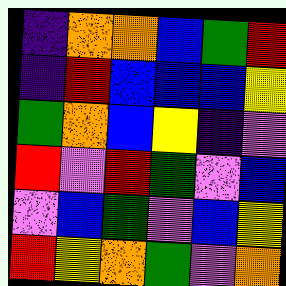[["indigo", "orange", "orange", "blue", "green", "red"], ["indigo", "red", "blue", "blue", "blue", "yellow"], ["green", "orange", "blue", "yellow", "indigo", "violet"], ["red", "violet", "red", "green", "violet", "blue"], ["violet", "blue", "green", "violet", "blue", "yellow"], ["red", "yellow", "orange", "green", "violet", "orange"]]